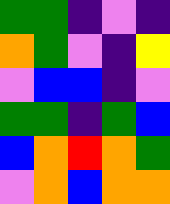[["green", "green", "indigo", "violet", "indigo"], ["orange", "green", "violet", "indigo", "yellow"], ["violet", "blue", "blue", "indigo", "violet"], ["green", "green", "indigo", "green", "blue"], ["blue", "orange", "red", "orange", "green"], ["violet", "orange", "blue", "orange", "orange"]]